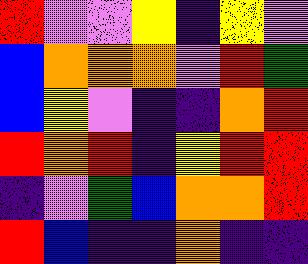[["red", "violet", "violet", "yellow", "indigo", "yellow", "violet"], ["blue", "orange", "orange", "orange", "violet", "red", "green"], ["blue", "yellow", "violet", "indigo", "indigo", "orange", "red"], ["red", "orange", "red", "indigo", "yellow", "red", "red"], ["indigo", "violet", "green", "blue", "orange", "orange", "red"], ["red", "blue", "indigo", "indigo", "orange", "indigo", "indigo"]]